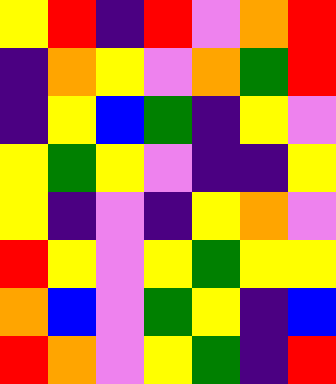[["yellow", "red", "indigo", "red", "violet", "orange", "red"], ["indigo", "orange", "yellow", "violet", "orange", "green", "red"], ["indigo", "yellow", "blue", "green", "indigo", "yellow", "violet"], ["yellow", "green", "yellow", "violet", "indigo", "indigo", "yellow"], ["yellow", "indigo", "violet", "indigo", "yellow", "orange", "violet"], ["red", "yellow", "violet", "yellow", "green", "yellow", "yellow"], ["orange", "blue", "violet", "green", "yellow", "indigo", "blue"], ["red", "orange", "violet", "yellow", "green", "indigo", "red"]]